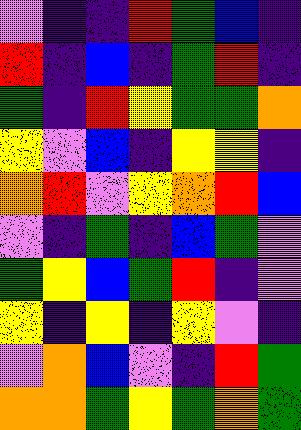[["violet", "indigo", "indigo", "red", "green", "blue", "indigo"], ["red", "indigo", "blue", "indigo", "green", "red", "indigo"], ["green", "indigo", "red", "yellow", "green", "green", "orange"], ["yellow", "violet", "blue", "indigo", "yellow", "yellow", "indigo"], ["orange", "red", "violet", "yellow", "orange", "red", "blue"], ["violet", "indigo", "green", "indigo", "blue", "green", "violet"], ["green", "yellow", "blue", "green", "red", "indigo", "violet"], ["yellow", "indigo", "yellow", "indigo", "yellow", "violet", "indigo"], ["violet", "orange", "blue", "violet", "indigo", "red", "green"], ["orange", "orange", "green", "yellow", "green", "orange", "green"]]